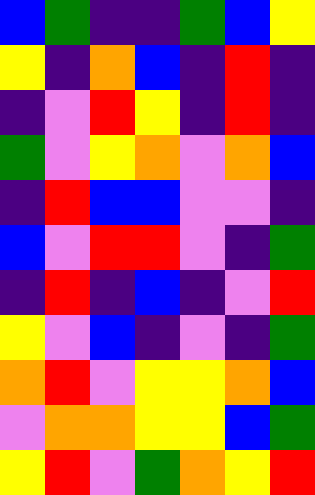[["blue", "green", "indigo", "indigo", "green", "blue", "yellow"], ["yellow", "indigo", "orange", "blue", "indigo", "red", "indigo"], ["indigo", "violet", "red", "yellow", "indigo", "red", "indigo"], ["green", "violet", "yellow", "orange", "violet", "orange", "blue"], ["indigo", "red", "blue", "blue", "violet", "violet", "indigo"], ["blue", "violet", "red", "red", "violet", "indigo", "green"], ["indigo", "red", "indigo", "blue", "indigo", "violet", "red"], ["yellow", "violet", "blue", "indigo", "violet", "indigo", "green"], ["orange", "red", "violet", "yellow", "yellow", "orange", "blue"], ["violet", "orange", "orange", "yellow", "yellow", "blue", "green"], ["yellow", "red", "violet", "green", "orange", "yellow", "red"]]